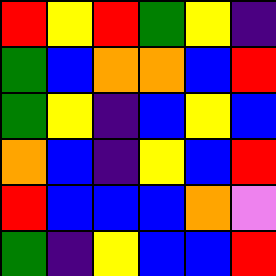[["red", "yellow", "red", "green", "yellow", "indigo"], ["green", "blue", "orange", "orange", "blue", "red"], ["green", "yellow", "indigo", "blue", "yellow", "blue"], ["orange", "blue", "indigo", "yellow", "blue", "red"], ["red", "blue", "blue", "blue", "orange", "violet"], ["green", "indigo", "yellow", "blue", "blue", "red"]]